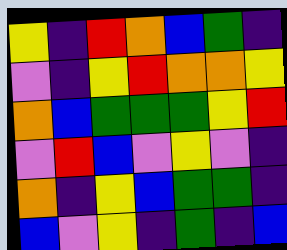[["yellow", "indigo", "red", "orange", "blue", "green", "indigo"], ["violet", "indigo", "yellow", "red", "orange", "orange", "yellow"], ["orange", "blue", "green", "green", "green", "yellow", "red"], ["violet", "red", "blue", "violet", "yellow", "violet", "indigo"], ["orange", "indigo", "yellow", "blue", "green", "green", "indigo"], ["blue", "violet", "yellow", "indigo", "green", "indigo", "blue"]]